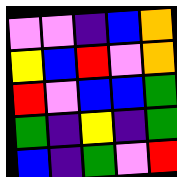[["violet", "violet", "indigo", "blue", "orange"], ["yellow", "blue", "red", "violet", "orange"], ["red", "violet", "blue", "blue", "green"], ["green", "indigo", "yellow", "indigo", "green"], ["blue", "indigo", "green", "violet", "red"]]